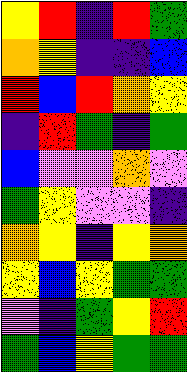[["yellow", "red", "indigo", "red", "green"], ["orange", "yellow", "indigo", "indigo", "blue"], ["red", "blue", "red", "orange", "yellow"], ["indigo", "red", "green", "indigo", "green"], ["blue", "violet", "violet", "orange", "violet"], ["green", "yellow", "violet", "violet", "indigo"], ["orange", "yellow", "indigo", "yellow", "orange"], ["yellow", "blue", "yellow", "green", "green"], ["violet", "indigo", "green", "yellow", "red"], ["green", "blue", "yellow", "green", "green"]]